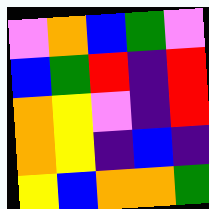[["violet", "orange", "blue", "green", "violet"], ["blue", "green", "red", "indigo", "red"], ["orange", "yellow", "violet", "indigo", "red"], ["orange", "yellow", "indigo", "blue", "indigo"], ["yellow", "blue", "orange", "orange", "green"]]